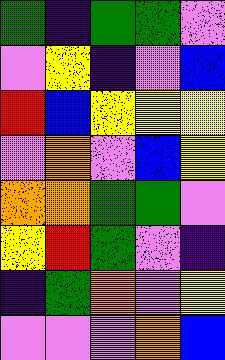[["green", "indigo", "green", "green", "violet"], ["violet", "yellow", "indigo", "violet", "blue"], ["red", "blue", "yellow", "yellow", "yellow"], ["violet", "orange", "violet", "blue", "yellow"], ["orange", "orange", "green", "green", "violet"], ["yellow", "red", "green", "violet", "indigo"], ["indigo", "green", "orange", "violet", "yellow"], ["violet", "violet", "violet", "orange", "blue"]]